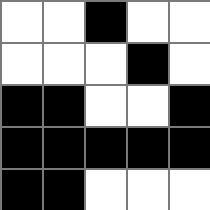[["white", "white", "black", "white", "white"], ["white", "white", "white", "black", "white"], ["black", "black", "white", "white", "black"], ["black", "black", "black", "black", "black"], ["black", "black", "white", "white", "white"]]